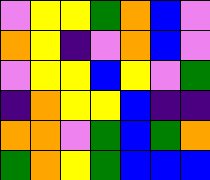[["violet", "yellow", "yellow", "green", "orange", "blue", "violet"], ["orange", "yellow", "indigo", "violet", "orange", "blue", "violet"], ["violet", "yellow", "yellow", "blue", "yellow", "violet", "green"], ["indigo", "orange", "yellow", "yellow", "blue", "indigo", "indigo"], ["orange", "orange", "violet", "green", "blue", "green", "orange"], ["green", "orange", "yellow", "green", "blue", "blue", "blue"]]